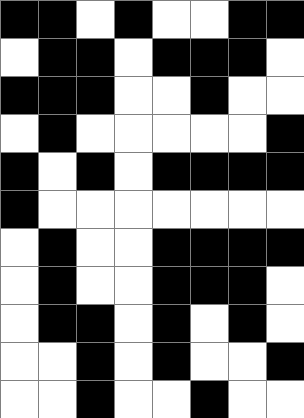[["black", "black", "white", "black", "white", "white", "black", "black"], ["white", "black", "black", "white", "black", "black", "black", "white"], ["black", "black", "black", "white", "white", "black", "white", "white"], ["white", "black", "white", "white", "white", "white", "white", "black"], ["black", "white", "black", "white", "black", "black", "black", "black"], ["black", "white", "white", "white", "white", "white", "white", "white"], ["white", "black", "white", "white", "black", "black", "black", "black"], ["white", "black", "white", "white", "black", "black", "black", "white"], ["white", "black", "black", "white", "black", "white", "black", "white"], ["white", "white", "black", "white", "black", "white", "white", "black"], ["white", "white", "black", "white", "white", "black", "white", "white"]]